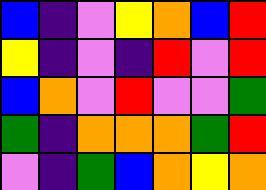[["blue", "indigo", "violet", "yellow", "orange", "blue", "red"], ["yellow", "indigo", "violet", "indigo", "red", "violet", "red"], ["blue", "orange", "violet", "red", "violet", "violet", "green"], ["green", "indigo", "orange", "orange", "orange", "green", "red"], ["violet", "indigo", "green", "blue", "orange", "yellow", "orange"]]